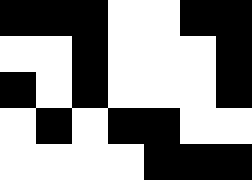[["black", "black", "black", "white", "white", "black", "black"], ["white", "white", "black", "white", "white", "white", "black"], ["black", "white", "black", "white", "white", "white", "black"], ["white", "black", "white", "black", "black", "white", "white"], ["white", "white", "white", "white", "black", "black", "black"]]